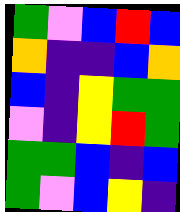[["green", "violet", "blue", "red", "blue"], ["orange", "indigo", "indigo", "blue", "orange"], ["blue", "indigo", "yellow", "green", "green"], ["violet", "indigo", "yellow", "red", "green"], ["green", "green", "blue", "indigo", "blue"], ["green", "violet", "blue", "yellow", "indigo"]]